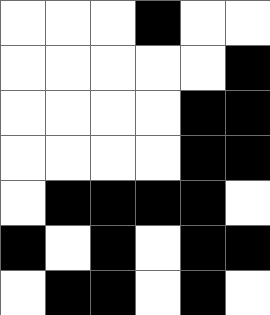[["white", "white", "white", "black", "white", "white"], ["white", "white", "white", "white", "white", "black"], ["white", "white", "white", "white", "black", "black"], ["white", "white", "white", "white", "black", "black"], ["white", "black", "black", "black", "black", "white"], ["black", "white", "black", "white", "black", "black"], ["white", "black", "black", "white", "black", "white"]]